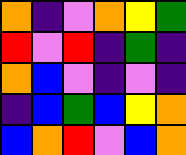[["orange", "indigo", "violet", "orange", "yellow", "green"], ["red", "violet", "red", "indigo", "green", "indigo"], ["orange", "blue", "violet", "indigo", "violet", "indigo"], ["indigo", "blue", "green", "blue", "yellow", "orange"], ["blue", "orange", "red", "violet", "blue", "orange"]]